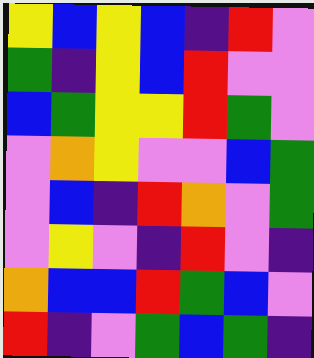[["yellow", "blue", "yellow", "blue", "indigo", "red", "violet"], ["green", "indigo", "yellow", "blue", "red", "violet", "violet"], ["blue", "green", "yellow", "yellow", "red", "green", "violet"], ["violet", "orange", "yellow", "violet", "violet", "blue", "green"], ["violet", "blue", "indigo", "red", "orange", "violet", "green"], ["violet", "yellow", "violet", "indigo", "red", "violet", "indigo"], ["orange", "blue", "blue", "red", "green", "blue", "violet"], ["red", "indigo", "violet", "green", "blue", "green", "indigo"]]